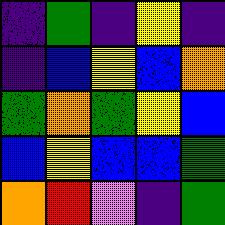[["indigo", "green", "indigo", "yellow", "indigo"], ["indigo", "blue", "yellow", "blue", "orange"], ["green", "orange", "green", "yellow", "blue"], ["blue", "yellow", "blue", "blue", "green"], ["orange", "red", "violet", "indigo", "green"]]